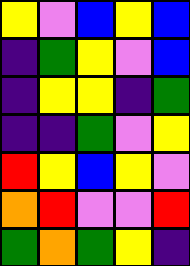[["yellow", "violet", "blue", "yellow", "blue"], ["indigo", "green", "yellow", "violet", "blue"], ["indigo", "yellow", "yellow", "indigo", "green"], ["indigo", "indigo", "green", "violet", "yellow"], ["red", "yellow", "blue", "yellow", "violet"], ["orange", "red", "violet", "violet", "red"], ["green", "orange", "green", "yellow", "indigo"]]